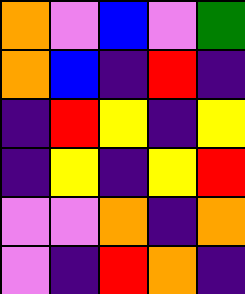[["orange", "violet", "blue", "violet", "green"], ["orange", "blue", "indigo", "red", "indigo"], ["indigo", "red", "yellow", "indigo", "yellow"], ["indigo", "yellow", "indigo", "yellow", "red"], ["violet", "violet", "orange", "indigo", "orange"], ["violet", "indigo", "red", "orange", "indigo"]]